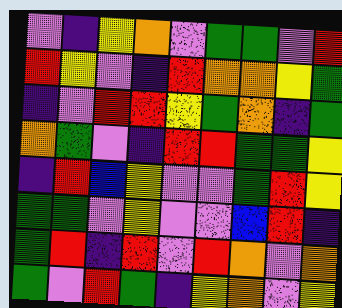[["violet", "indigo", "yellow", "orange", "violet", "green", "green", "violet", "red"], ["red", "yellow", "violet", "indigo", "red", "orange", "orange", "yellow", "green"], ["indigo", "violet", "red", "red", "yellow", "green", "orange", "indigo", "green"], ["orange", "green", "violet", "indigo", "red", "red", "green", "green", "yellow"], ["indigo", "red", "blue", "yellow", "violet", "violet", "green", "red", "yellow"], ["green", "green", "violet", "yellow", "violet", "violet", "blue", "red", "indigo"], ["green", "red", "indigo", "red", "violet", "red", "orange", "violet", "orange"], ["green", "violet", "red", "green", "indigo", "yellow", "orange", "violet", "yellow"]]